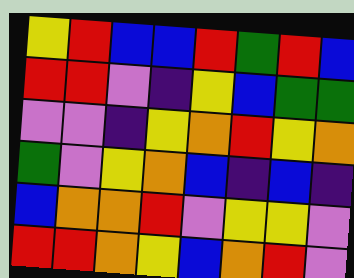[["yellow", "red", "blue", "blue", "red", "green", "red", "blue"], ["red", "red", "violet", "indigo", "yellow", "blue", "green", "green"], ["violet", "violet", "indigo", "yellow", "orange", "red", "yellow", "orange"], ["green", "violet", "yellow", "orange", "blue", "indigo", "blue", "indigo"], ["blue", "orange", "orange", "red", "violet", "yellow", "yellow", "violet"], ["red", "red", "orange", "yellow", "blue", "orange", "red", "violet"]]